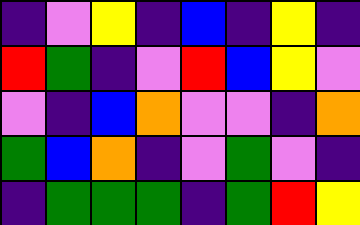[["indigo", "violet", "yellow", "indigo", "blue", "indigo", "yellow", "indigo"], ["red", "green", "indigo", "violet", "red", "blue", "yellow", "violet"], ["violet", "indigo", "blue", "orange", "violet", "violet", "indigo", "orange"], ["green", "blue", "orange", "indigo", "violet", "green", "violet", "indigo"], ["indigo", "green", "green", "green", "indigo", "green", "red", "yellow"]]